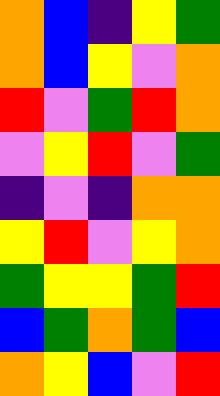[["orange", "blue", "indigo", "yellow", "green"], ["orange", "blue", "yellow", "violet", "orange"], ["red", "violet", "green", "red", "orange"], ["violet", "yellow", "red", "violet", "green"], ["indigo", "violet", "indigo", "orange", "orange"], ["yellow", "red", "violet", "yellow", "orange"], ["green", "yellow", "yellow", "green", "red"], ["blue", "green", "orange", "green", "blue"], ["orange", "yellow", "blue", "violet", "red"]]